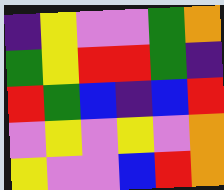[["indigo", "yellow", "violet", "violet", "green", "orange"], ["green", "yellow", "red", "red", "green", "indigo"], ["red", "green", "blue", "indigo", "blue", "red"], ["violet", "yellow", "violet", "yellow", "violet", "orange"], ["yellow", "violet", "violet", "blue", "red", "orange"]]